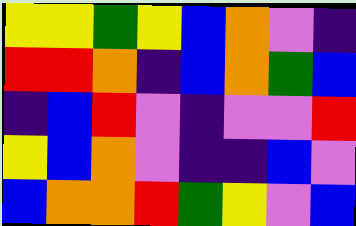[["yellow", "yellow", "green", "yellow", "blue", "orange", "violet", "indigo"], ["red", "red", "orange", "indigo", "blue", "orange", "green", "blue"], ["indigo", "blue", "red", "violet", "indigo", "violet", "violet", "red"], ["yellow", "blue", "orange", "violet", "indigo", "indigo", "blue", "violet"], ["blue", "orange", "orange", "red", "green", "yellow", "violet", "blue"]]